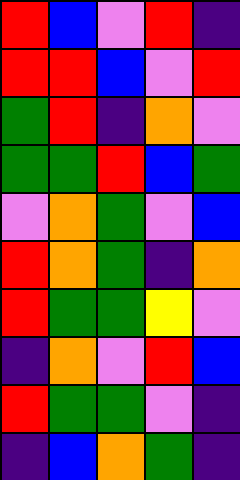[["red", "blue", "violet", "red", "indigo"], ["red", "red", "blue", "violet", "red"], ["green", "red", "indigo", "orange", "violet"], ["green", "green", "red", "blue", "green"], ["violet", "orange", "green", "violet", "blue"], ["red", "orange", "green", "indigo", "orange"], ["red", "green", "green", "yellow", "violet"], ["indigo", "orange", "violet", "red", "blue"], ["red", "green", "green", "violet", "indigo"], ["indigo", "blue", "orange", "green", "indigo"]]